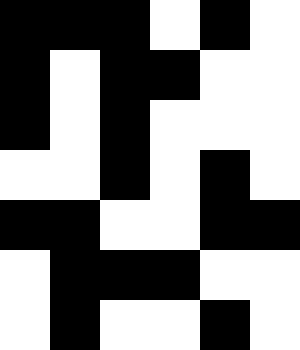[["black", "black", "black", "white", "black", "white"], ["black", "white", "black", "black", "white", "white"], ["black", "white", "black", "white", "white", "white"], ["white", "white", "black", "white", "black", "white"], ["black", "black", "white", "white", "black", "black"], ["white", "black", "black", "black", "white", "white"], ["white", "black", "white", "white", "black", "white"]]